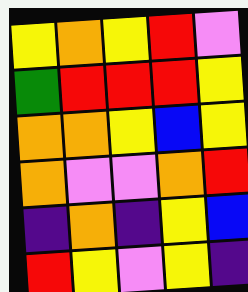[["yellow", "orange", "yellow", "red", "violet"], ["green", "red", "red", "red", "yellow"], ["orange", "orange", "yellow", "blue", "yellow"], ["orange", "violet", "violet", "orange", "red"], ["indigo", "orange", "indigo", "yellow", "blue"], ["red", "yellow", "violet", "yellow", "indigo"]]